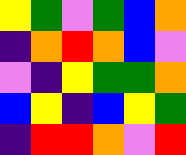[["yellow", "green", "violet", "green", "blue", "orange"], ["indigo", "orange", "red", "orange", "blue", "violet"], ["violet", "indigo", "yellow", "green", "green", "orange"], ["blue", "yellow", "indigo", "blue", "yellow", "green"], ["indigo", "red", "red", "orange", "violet", "red"]]